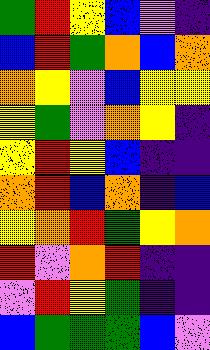[["green", "red", "yellow", "blue", "violet", "indigo"], ["blue", "red", "green", "orange", "blue", "orange"], ["orange", "yellow", "violet", "blue", "yellow", "yellow"], ["yellow", "green", "violet", "orange", "yellow", "indigo"], ["yellow", "red", "yellow", "blue", "indigo", "indigo"], ["orange", "red", "blue", "orange", "indigo", "blue"], ["yellow", "orange", "red", "green", "yellow", "orange"], ["red", "violet", "orange", "red", "indigo", "indigo"], ["violet", "red", "yellow", "green", "indigo", "indigo"], ["blue", "green", "green", "green", "blue", "violet"]]